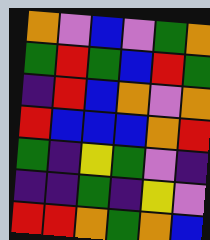[["orange", "violet", "blue", "violet", "green", "orange"], ["green", "red", "green", "blue", "red", "green"], ["indigo", "red", "blue", "orange", "violet", "orange"], ["red", "blue", "blue", "blue", "orange", "red"], ["green", "indigo", "yellow", "green", "violet", "indigo"], ["indigo", "indigo", "green", "indigo", "yellow", "violet"], ["red", "red", "orange", "green", "orange", "blue"]]